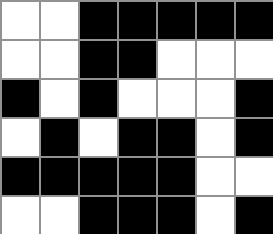[["white", "white", "black", "black", "black", "black", "black"], ["white", "white", "black", "black", "white", "white", "white"], ["black", "white", "black", "white", "white", "white", "black"], ["white", "black", "white", "black", "black", "white", "black"], ["black", "black", "black", "black", "black", "white", "white"], ["white", "white", "black", "black", "black", "white", "black"]]